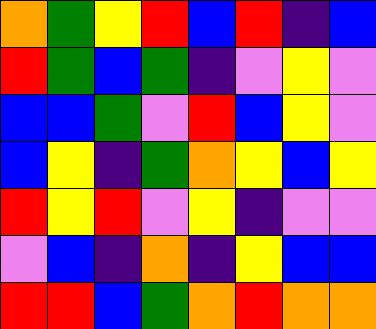[["orange", "green", "yellow", "red", "blue", "red", "indigo", "blue"], ["red", "green", "blue", "green", "indigo", "violet", "yellow", "violet"], ["blue", "blue", "green", "violet", "red", "blue", "yellow", "violet"], ["blue", "yellow", "indigo", "green", "orange", "yellow", "blue", "yellow"], ["red", "yellow", "red", "violet", "yellow", "indigo", "violet", "violet"], ["violet", "blue", "indigo", "orange", "indigo", "yellow", "blue", "blue"], ["red", "red", "blue", "green", "orange", "red", "orange", "orange"]]